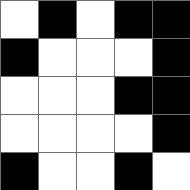[["white", "black", "white", "black", "black"], ["black", "white", "white", "white", "black"], ["white", "white", "white", "black", "black"], ["white", "white", "white", "white", "black"], ["black", "white", "white", "black", "white"]]